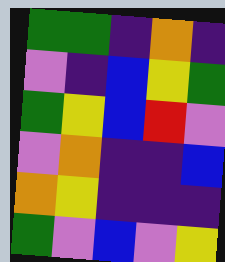[["green", "green", "indigo", "orange", "indigo"], ["violet", "indigo", "blue", "yellow", "green"], ["green", "yellow", "blue", "red", "violet"], ["violet", "orange", "indigo", "indigo", "blue"], ["orange", "yellow", "indigo", "indigo", "indigo"], ["green", "violet", "blue", "violet", "yellow"]]